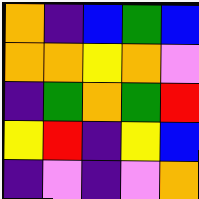[["orange", "indigo", "blue", "green", "blue"], ["orange", "orange", "yellow", "orange", "violet"], ["indigo", "green", "orange", "green", "red"], ["yellow", "red", "indigo", "yellow", "blue"], ["indigo", "violet", "indigo", "violet", "orange"]]